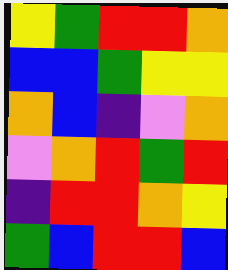[["yellow", "green", "red", "red", "orange"], ["blue", "blue", "green", "yellow", "yellow"], ["orange", "blue", "indigo", "violet", "orange"], ["violet", "orange", "red", "green", "red"], ["indigo", "red", "red", "orange", "yellow"], ["green", "blue", "red", "red", "blue"]]